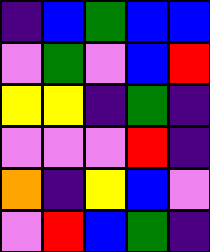[["indigo", "blue", "green", "blue", "blue"], ["violet", "green", "violet", "blue", "red"], ["yellow", "yellow", "indigo", "green", "indigo"], ["violet", "violet", "violet", "red", "indigo"], ["orange", "indigo", "yellow", "blue", "violet"], ["violet", "red", "blue", "green", "indigo"]]